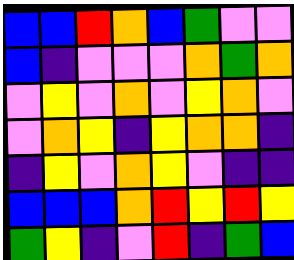[["blue", "blue", "red", "orange", "blue", "green", "violet", "violet"], ["blue", "indigo", "violet", "violet", "violet", "orange", "green", "orange"], ["violet", "yellow", "violet", "orange", "violet", "yellow", "orange", "violet"], ["violet", "orange", "yellow", "indigo", "yellow", "orange", "orange", "indigo"], ["indigo", "yellow", "violet", "orange", "yellow", "violet", "indigo", "indigo"], ["blue", "blue", "blue", "orange", "red", "yellow", "red", "yellow"], ["green", "yellow", "indigo", "violet", "red", "indigo", "green", "blue"]]